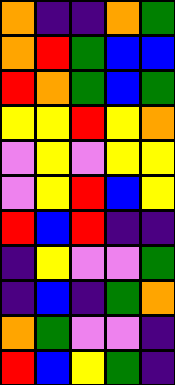[["orange", "indigo", "indigo", "orange", "green"], ["orange", "red", "green", "blue", "blue"], ["red", "orange", "green", "blue", "green"], ["yellow", "yellow", "red", "yellow", "orange"], ["violet", "yellow", "violet", "yellow", "yellow"], ["violet", "yellow", "red", "blue", "yellow"], ["red", "blue", "red", "indigo", "indigo"], ["indigo", "yellow", "violet", "violet", "green"], ["indigo", "blue", "indigo", "green", "orange"], ["orange", "green", "violet", "violet", "indigo"], ["red", "blue", "yellow", "green", "indigo"]]